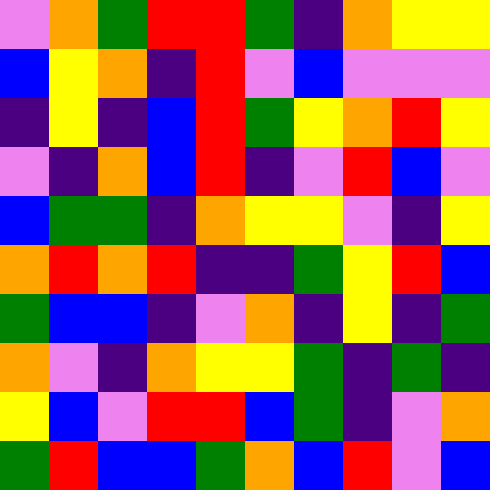[["violet", "orange", "green", "red", "red", "green", "indigo", "orange", "yellow", "yellow"], ["blue", "yellow", "orange", "indigo", "red", "violet", "blue", "violet", "violet", "violet"], ["indigo", "yellow", "indigo", "blue", "red", "green", "yellow", "orange", "red", "yellow"], ["violet", "indigo", "orange", "blue", "red", "indigo", "violet", "red", "blue", "violet"], ["blue", "green", "green", "indigo", "orange", "yellow", "yellow", "violet", "indigo", "yellow"], ["orange", "red", "orange", "red", "indigo", "indigo", "green", "yellow", "red", "blue"], ["green", "blue", "blue", "indigo", "violet", "orange", "indigo", "yellow", "indigo", "green"], ["orange", "violet", "indigo", "orange", "yellow", "yellow", "green", "indigo", "green", "indigo"], ["yellow", "blue", "violet", "red", "red", "blue", "green", "indigo", "violet", "orange"], ["green", "red", "blue", "blue", "green", "orange", "blue", "red", "violet", "blue"]]